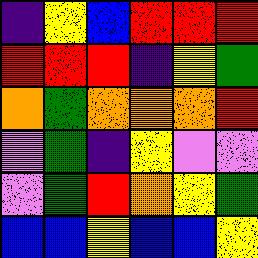[["indigo", "yellow", "blue", "red", "red", "red"], ["red", "red", "red", "indigo", "yellow", "green"], ["orange", "green", "orange", "orange", "orange", "red"], ["violet", "green", "indigo", "yellow", "violet", "violet"], ["violet", "green", "red", "orange", "yellow", "green"], ["blue", "blue", "yellow", "blue", "blue", "yellow"]]